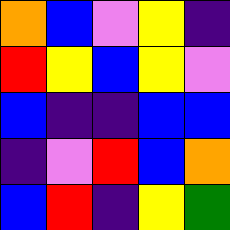[["orange", "blue", "violet", "yellow", "indigo"], ["red", "yellow", "blue", "yellow", "violet"], ["blue", "indigo", "indigo", "blue", "blue"], ["indigo", "violet", "red", "blue", "orange"], ["blue", "red", "indigo", "yellow", "green"]]